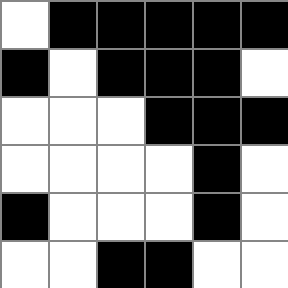[["white", "black", "black", "black", "black", "black"], ["black", "white", "black", "black", "black", "white"], ["white", "white", "white", "black", "black", "black"], ["white", "white", "white", "white", "black", "white"], ["black", "white", "white", "white", "black", "white"], ["white", "white", "black", "black", "white", "white"]]